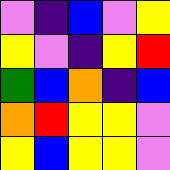[["violet", "indigo", "blue", "violet", "yellow"], ["yellow", "violet", "indigo", "yellow", "red"], ["green", "blue", "orange", "indigo", "blue"], ["orange", "red", "yellow", "yellow", "violet"], ["yellow", "blue", "yellow", "yellow", "violet"]]